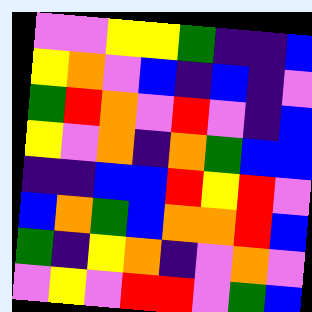[["violet", "violet", "yellow", "yellow", "green", "indigo", "indigo", "blue"], ["yellow", "orange", "violet", "blue", "indigo", "blue", "indigo", "violet"], ["green", "red", "orange", "violet", "red", "violet", "indigo", "blue"], ["yellow", "violet", "orange", "indigo", "orange", "green", "blue", "blue"], ["indigo", "indigo", "blue", "blue", "red", "yellow", "red", "violet"], ["blue", "orange", "green", "blue", "orange", "orange", "red", "blue"], ["green", "indigo", "yellow", "orange", "indigo", "violet", "orange", "violet"], ["violet", "yellow", "violet", "red", "red", "violet", "green", "blue"]]